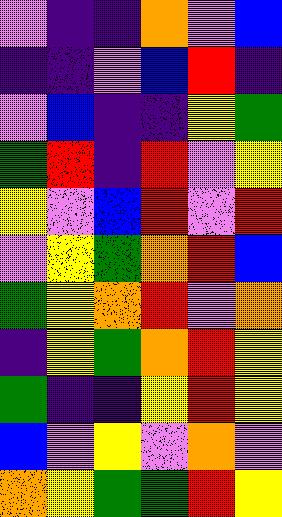[["violet", "indigo", "indigo", "orange", "violet", "blue"], ["indigo", "indigo", "violet", "blue", "red", "indigo"], ["violet", "blue", "indigo", "indigo", "yellow", "green"], ["green", "red", "indigo", "red", "violet", "yellow"], ["yellow", "violet", "blue", "red", "violet", "red"], ["violet", "yellow", "green", "orange", "red", "blue"], ["green", "yellow", "orange", "red", "violet", "orange"], ["indigo", "yellow", "green", "orange", "red", "yellow"], ["green", "indigo", "indigo", "yellow", "red", "yellow"], ["blue", "violet", "yellow", "violet", "orange", "violet"], ["orange", "yellow", "green", "green", "red", "yellow"]]